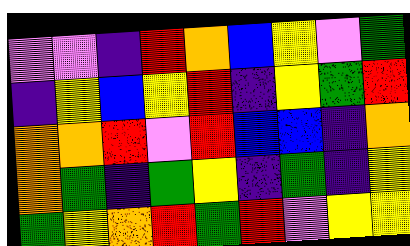[["violet", "violet", "indigo", "red", "orange", "blue", "yellow", "violet", "green"], ["indigo", "yellow", "blue", "yellow", "red", "indigo", "yellow", "green", "red"], ["orange", "orange", "red", "violet", "red", "blue", "blue", "indigo", "orange"], ["orange", "green", "indigo", "green", "yellow", "indigo", "green", "indigo", "yellow"], ["green", "yellow", "orange", "red", "green", "red", "violet", "yellow", "yellow"]]